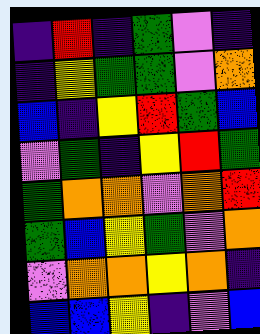[["indigo", "red", "indigo", "green", "violet", "indigo"], ["indigo", "yellow", "green", "green", "violet", "orange"], ["blue", "indigo", "yellow", "red", "green", "blue"], ["violet", "green", "indigo", "yellow", "red", "green"], ["green", "orange", "orange", "violet", "orange", "red"], ["green", "blue", "yellow", "green", "violet", "orange"], ["violet", "orange", "orange", "yellow", "orange", "indigo"], ["blue", "blue", "yellow", "indigo", "violet", "blue"]]